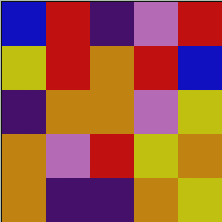[["blue", "red", "indigo", "violet", "red"], ["yellow", "red", "orange", "red", "blue"], ["indigo", "orange", "orange", "violet", "yellow"], ["orange", "violet", "red", "yellow", "orange"], ["orange", "indigo", "indigo", "orange", "yellow"]]